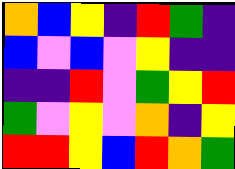[["orange", "blue", "yellow", "indigo", "red", "green", "indigo"], ["blue", "violet", "blue", "violet", "yellow", "indigo", "indigo"], ["indigo", "indigo", "red", "violet", "green", "yellow", "red"], ["green", "violet", "yellow", "violet", "orange", "indigo", "yellow"], ["red", "red", "yellow", "blue", "red", "orange", "green"]]